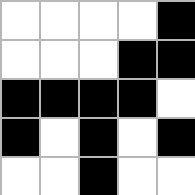[["white", "white", "white", "white", "black"], ["white", "white", "white", "black", "black"], ["black", "black", "black", "black", "white"], ["black", "white", "black", "white", "black"], ["white", "white", "black", "white", "white"]]